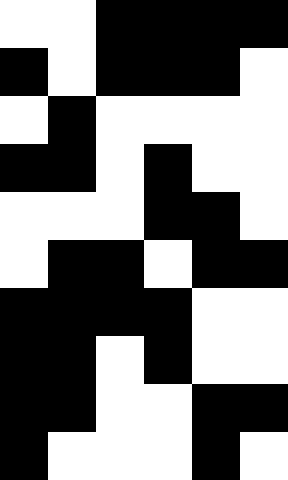[["white", "white", "black", "black", "black", "black"], ["black", "white", "black", "black", "black", "white"], ["white", "black", "white", "white", "white", "white"], ["black", "black", "white", "black", "white", "white"], ["white", "white", "white", "black", "black", "white"], ["white", "black", "black", "white", "black", "black"], ["black", "black", "black", "black", "white", "white"], ["black", "black", "white", "black", "white", "white"], ["black", "black", "white", "white", "black", "black"], ["black", "white", "white", "white", "black", "white"]]